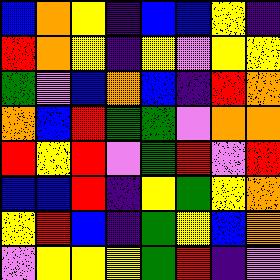[["blue", "orange", "yellow", "indigo", "blue", "blue", "yellow", "indigo"], ["red", "orange", "yellow", "indigo", "yellow", "violet", "yellow", "yellow"], ["green", "violet", "blue", "orange", "blue", "indigo", "red", "orange"], ["orange", "blue", "red", "green", "green", "violet", "orange", "orange"], ["red", "yellow", "red", "violet", "green", "red", "violet", "red"], ["blue", "blue", "red", "indigo", "yellow", "green", "yellow", "orange"], ["yellow", "red", "blue", "indigo", "green", "yellow", "blue", "orange"], ["violet", "yellow", "yellow", "yellow", "green", "red", "indigo", "violet"]]